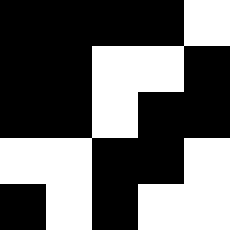[["black", "black", "black", "black", "white"], ["black", "black", "white", "white", "black"], ["black", "black", "white", "black", "black"], ["white", "white", "black", "black", "white"], ["black", "white", "black", "white", "white"]]